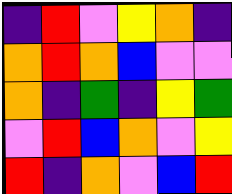[["indigo", "red", "violet", "yellow", "orange", "indigo"], ["orange", "red", "orange", "blue", "violet", "violet"], ["orange", "indigo", "green", "indigo", "yellow", "green"], ["violet", "red", "blue", "orange", "violet", "yellow"], ["red", "indigo", "orange", "violet", "blue", "red"]]